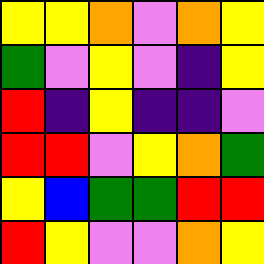[["yellow", "yellow", "orange", "violet", "orange", "yellow"], ["green", "violet", "yellow", "violet", "indigo", "yellow"], ["red", "indigo", "yellow", "indigo", "indigo", "violet"], ["red", "red", "violet", "yellow", "orange", "green"], ["yellow", "blue", "green", "green", "red", "red"], ["red", "yellow", "violet", "violet", "orange", "yellow"]]